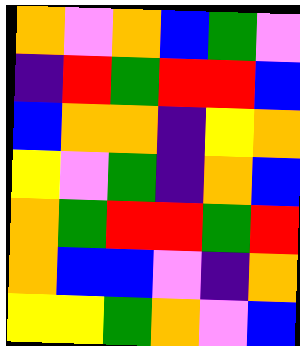[["orange", "violet", "orange", "blue", "green", "violet"], ["indigo", "red", "green", "red", "red", "blue"], ["blue", "orange", "orange", "indigo", "yellow", "orange"], ["yellow", "violet", "green", "indigo", "orange", "blue"], ["orange", "green", "red", "red", "green", "red"], ["orange", "blue", "blue", "violet", "indigo", "orange"], ["yellow", "yellow", "green", "orange", "violet", "blue"]]